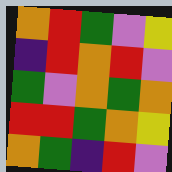[["orange", "red", "green", "violet", "yellow"], ["indigo", "red", "orange", "red", "violet"], ["green", "violet", "orange", "green", "orange"], ["red", "red", "green", "orange", "yellow"], ["orange", "green", "indigo", "red", "violet"]]